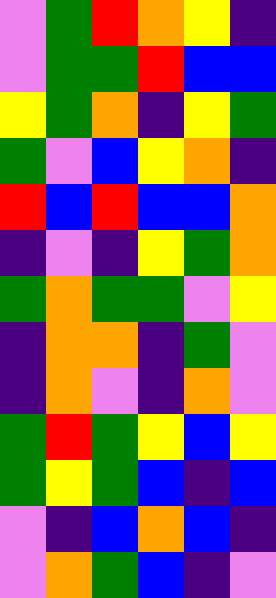[["violet", "green", "red", "orange", "yellow", "indigo"], ["violet", "green", "green", "red", "blue", "blue"], ["yellow", "green", "orange", "indigo", "yellow", "green"], ["green", "violet", "blue", "yellow", "orange", "indigo"], ["red", "blue", "red", "blue", "blue", "orange"], ["indigo", "violet", "indigo", "yellow", "green", "orange"], ["green", "orange", "green", "green", "violet", "yellow"], ["indigo", "orange", "orange", "indigo", "green", "violet"], ["indigo", "orange", "violet", "indigo", "orange", "violet"], ["green", "red", "green", "yellow", "blue", "yellow"], ["green", "yellow", "green", "blue", "indigo", "blue"], ["violet", "indigo", "blue", "orange", "blue", "indigo"], ["violet", "orange", "green", "blue", "indigo", "violet"]]